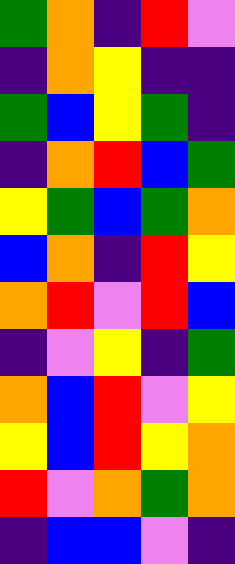[["green", "orange", "indigo", "red", "violet"], ["indigo", "orange", "yellow", "indigo", "indigo"], ["green", "blue", "yellow", "green", "indigo"], ["indigo", "orange", "red", "blue", "green"], ["yellow", "green", "blue", "green", "orange"], ["blue", "orange", "indigo", "red", "yellow"], ["orange", "red", "violet", "red", "blue"], ["indigo", "violet", "yellow", "indigo", "green"], ["orange", "blue", "red", "violet", "yellow"], ["yellow", "blue", "red", "yellow", "orange"], ["red", "violet", "orange", "green", "orange"], ["indigo", "blue", "blue", "violet", "indigo"]]